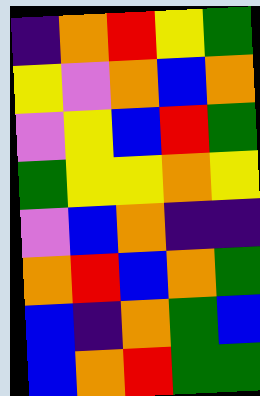[["indigo", "orange", "red", "yellow", "green"], ["yellow", "violet", "orange", "blue", "orange"], ["violet", "yellow", "blue", "red", "green"], ["green", "yellow", "yellow", "orange", "yellow"], ["violet", "blue", "orange", "indigo", "indigo"], ["orange", "red", "blue", "orange", "green"], ["blue", "indigo", "orange", "green", "blue"], ["blue", "orange", "red", "green", "green"]]